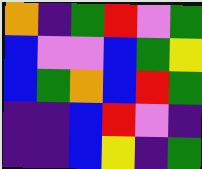[["orange", "indigo", "green", "red", "violet", "green"], ["blue", "violet", "violet", "blue", "green", "yellow"], ["blue", "green", "orange", "blue", "red", "green"], ["indigo", "indigo", "blue", "red", "violet", "indigo"], ["indigo", "indigo", "blue", "yellow", "indigo", "green"]]